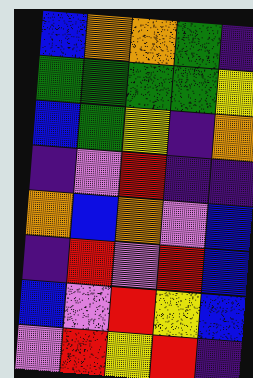[["blue", "orange", "orange", "green", "indigo"], ["green", "green", "green", "green", "yellow"], ["blue", "green", "yellow", "indigo", "orange"], ["indigo", "violet", "red", "indigo", "indigo"], ["orange", "blue", "orange", "violet", "blue"], ["indigo", "red", "violet", "red", "blue"], ["blue", "violet", "red", "yellow", "blue"], ["violet", "red", "yellow", "red", "indigo"]]